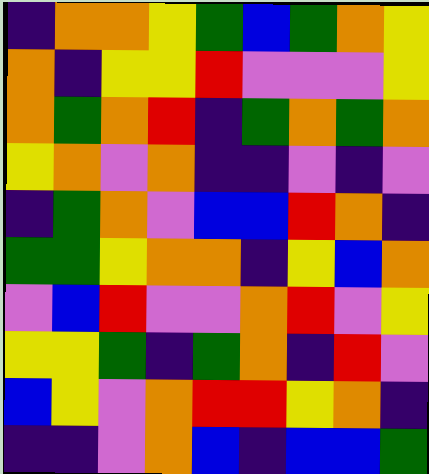[["indigo", "orange", "orange", "yellow", "green", "blue", "green", "orange", "yellow"], ["orange", "indigo", "yellow", "yellow", "red", "violet", "violet", "violet", "yellow"], ["orange", "green", "orange", "red", "indigo", "green", "orange", "green", "orange"], ["yellow", "orange", "violet", "orange", "indigo", "indigo", "violet", "indigo", "violet"], ["indigo", "green", "orange", "violet", "blue", "blue", "red", "orange", "indigo"], ["green", "green", "yellow", "orange", "orange", "indigo", "yellow", "blue", "orange"], ["violet", "blue", "red", "violet", "violet", "orange", "red", "violet", "yellow"], ["yellow", "yellow", "green", "indigo", "green", "orange", "indigo", "red", "violet"], ["blue", "yellow", "violet", "orange", "red", "red", "yellow", "orange", "indigo"], ["indigo", "indigo", "violet", "orange", "blue", "indigo", "blue", "blue", "green"]]